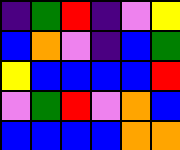[["indigo", "green", "red", "indigo", "violet", "yellow"], ["blue", "orange", "violet", "indigo", "blue", "green"], ["yellow", "blue", "blue", "blue", "blue", "red"], ["violet", "green", "red", "violet", "orange", "blue"], ["blue", "blue", "blue", "blue", "orange", "orange"]]